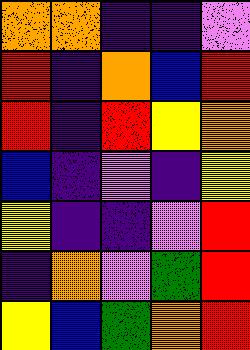[["orange", "orange", "indigo", "indigo", "violet"], ["red", "indigo", "orange", "blue", "red"], ["red", "indigo", "red", "yellow", "orange"], ["blue", "indigo", "violet", "indigo", "yellow"], ["yellow", "indigo", "indigo", "violet", "red"], ["indigo", "orange", "violet", "green", "red"], ["yellow", "blue", "green", "orange", "red"]]